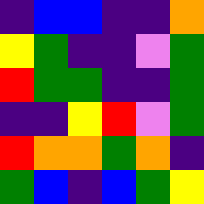[["indigo", "blue", "blue", "indigo", "indigo", "orange"], ["yellow", "green", "indigo", "indigo", "violet", "green"], ["red", "green", "green", "indigo", "indigo", "green"], ["indigo", "indigo", "yellow", "red", "violet", "green"], ["red", "orange", "orange", "green", "orange", "indigo"], ["green", "blue", "indigo", "blue", "green", "yellow"]]